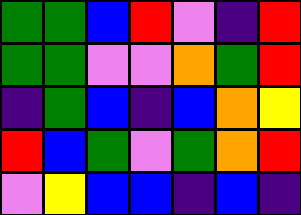[["green", "green", "blue", "red", "violet", "indigo", "red"], ["green", "green", "violet", "violet", "orange", "green", "red"], ["indigo", "green", "blue", "indigo", "blue", "orange", "yellow"], ["red", "blue", "green", "violet", "green", "orange", "red"], ["violet", "yellow", "blue", "blue", "indigo", "blue", "indigo"]]